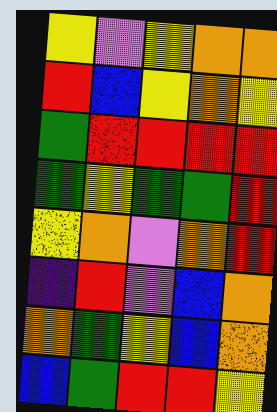[["yellow", "violet", "yellow", "orange", "orange"], ["red", "blue", "yellow", "orange", "yellow"], ["green", "red", "red", "red", "red"], ["green", "yellow", "green", "green", "red"], ["yellow", "orange", "violet", "orange", "red"], ["indigo", "red", "violet", "blue", "orange"], ["orange", "green", "yellow", "blue", "orange"], ["blue", "green", "red", "red", "yellow"]]